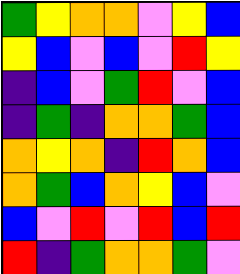[["green", "yellow", "orange", "orange", "violet", "yellow", "blue"], ["yellow", "blue", "violet", "blue", "violet", "red", "yellow"], ["indigo", "blue", "violet", "green", "red", "violet", "blue"], ["indigo", "green", "indigo", "orange", "orange", "green", "blue"], ["orange", "yellow", "orange", "indigo", "red", "orange", "blue"], ["orange", "green", "blue", "orange", "yellow", "blue", "violet"], ["blue", "violet", "red", "violet", "red", "blue", "red"], ["red", "indigo", "green", "orange", "orange", "green", "violet"]]